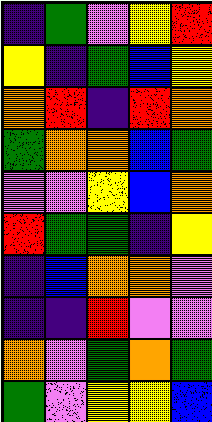[["indigo", "green", "violet", "yellow", "red"], ["yellow", "indigo", "green", "blue", "yellow"], ["orange", "red", "indigo", "red", "orange"], ["green", "orange", "orange", "blue", "green"], ["violet", "violet", "yellow", "blue", "orange"], ["red", "green", "green", "indigo", "yellow"], ["indigo", "blue", "orange", "orange", "violet"], ["indigo", "indigo", "red", "violet", "violet"], ["orange", "violet", "green", "orange", "green"], ["green", "violet", "yellow", "yellow", "blue"]]